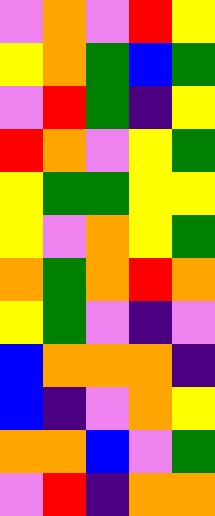[["violet", "orange", "violet", "red", "yellow"], ["yellow", "orange", "green", "blue", "green"], ["violet", "red", "green", "indigo", "yellow"], ["red", "orange", "violet", "yellow", "green"], ["yellow", "green", "green", "yellow", "yellow"], ["yellow", "violet", "orange", "yellow", "green"], ["orange", "green", "orange", "red", "orange"], ["yellow", "green", "violet", "indigo", "violet"], ["blue", "orange", "orange", "orange", "indigo"], ["blue", "indigo", "violet", "orange", "yellow"], ["orange", "orange", "blue", "violet", "green"], ["violet", "red", "indigo", "orange", "orange"]]